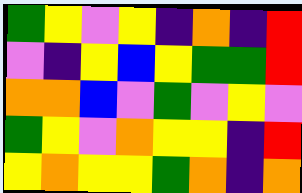[["green", "yellow", "violet", "yellow", "indigo", "orange", "indigo", "red"], ["violet", "indigo", "yellow", "blue", "yellow", "green", "green", "red"], ["orange", "orange", "blue", "violet", "green", "violet", "yellow", "violet"], ["green", "yellow", "violet", "orange", "yellow", "yellow", "indigo", "red"], ["yellow", "orange", "yellow", "yellow", "green", "orange", "indigo", "orange"]]